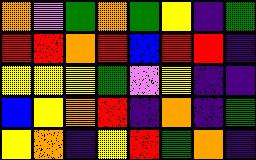[["orange", "violet", "green", "orange", "green", "yellow", "indigo", "green"], ["red", "red", "orange", "red", "blue", "red", "red", "indigo"], ["yellow", "yellow", "yellow", "green", "violet", "yellow", "indigo", "indigo"], ["blue", "yellow", "orange", "red", "indigo", "orange", "indigo", "green"], ["yellow", "orange", "indigo", "yellow", "red", "green", "orange", "indigo"]]